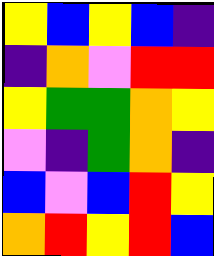[["yellow", "blue", "yellow", "blue", "indigo"], ["indigo", "orange", "violet", "red", "red"], ["yellow", "green", "green", "orange", "yellow"], ["violet", "indigo", "green", "orange", "indigo"], ["blue", "violet", "blue", "red", "yellow"], ["orange", "red", "yellow", "red", "blue"]]